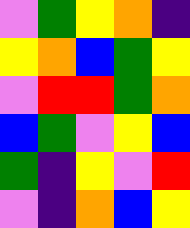[["violet", "green", "yellow", "orange", "indigo"], ["yellow", "orange", "blue", "green", "yellow"], ["violet", "red", "red", "green", "orange"], ["blue", "green", "violet", "yellow", "blue"], ["green", "indigo", "yellow", "violet", "red"], ["violet", "indigo", "orange", "blue", "yellow"]]